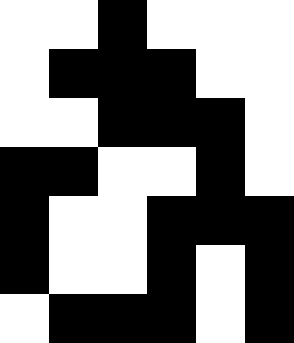[["white", "white", "black", "white", "white", "white"], ["white", "black", "black", "black", "white", "white"], ["white", "white", "black", "black", "black", "white"], ["black", "black", "white", "white", "black", "white"], ["black", "white", "white", "black", "black", "black"], ["black", "white", "white", "black", "white", "black"], ["white", "black", "black", "black", "white", "black"]]